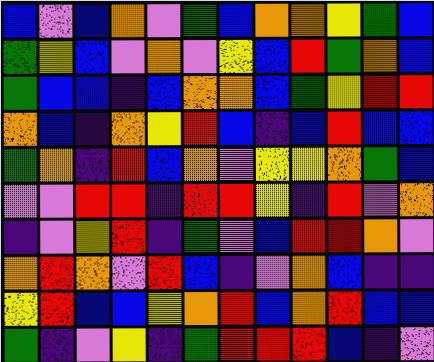[["blue", "violet", "blue", "orange", "violet", "green", "blue", "orange", "orange", "yellow", "green", "blue"], ["green", "yellow", "blue", "violet", "orange", "violet", "yellow", "blue", "red", "green", "orange", "blue"], ["green", "blue", "blue", "indigo", "blue", "orange", "orange", "blue", "green", "yellow", "red", "red"], ["orange", "blue", "indigo", "orange", "yellow", "red", "blue", "indigo", "blue", "red", "blue", "blue"], ["green", "orange", "indigo", "red", "blue", "orange", "violet", "yellow", "yellow", "orange", "green", "blue"], ["violet", "violet", "red", "red", "indigo", "red", "red", "yellow", "indigo", "red", "violet", "orange"], ["indigo", "violet", "yellow", "red", "indigo", "green", "violet", "blue", "red", "red", "orange", "violet"], ["orange", "red", "orange", "violet", "red", "blue", "indigo", "violet", "orange", "blue", "indigo", "indigo"], ["yellow", "red", "blue", "blue", "yellow", "orange", "red", "blue", "orange", "red", "blue", "blue"], ["green", "indigo", "violet", "yellow", "indigo", "green", "red", "red", "red", "blue", "indigo", "violet"]]